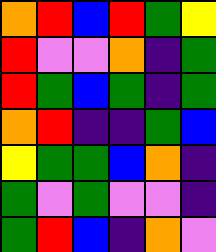[["orange", "red", "blue", "red", "green", "yellow"], ["red", "violet", "violet", "orange", "indigo", "green"], ["red", "green", "blue", "green", "indigo", "green"], ["orange", "red", "indigo", "indigo", "green", "blue"], ["yellow", "green", "green", "blue", "orange", "indigo"], ["green", "violet", "green", "violet", "violet", "indigo"], ["green", "red", "blue", "indigo", "orange", "violet"]]